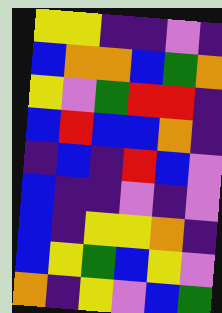[["yellow", "yellow", "indigo", "indigo", "violet", "indigo"], ["blue", "orange", "orange", "blue", "green", "orange"], ["yellow", "violet", "green", "red", "red", "indigo"], ["blue", "red", "blue", "blue", "orange", "indigo"], ["indigo", "blue", "indigo", "red", "blue", "violet"], ["blue", "indigo", "indigo", "violet", "indigo", "violet"], ["blue", "indigo", "yellow", "yellow", "orange", "indigo"], ["blue", "yellow", "green", "blue", "yellow", "violet"], ["orange", "indigo", "yellow", "violet", "blue", "green"]]